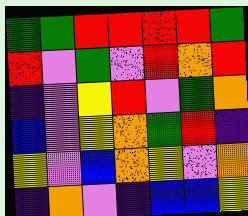[["green", "green", "red", "red", "red", "red", "green"], ["red", "violet", "green", "violet", "red", "orange", "red"], ["indigo", "violet", "yellow", "red", "violet", "green", "orange"], ["blue", "violet", "yellow", "orange", "green", "red", "indigo"], ["yellow", "violet", "blue", "orange", "yellow", "violet", "orange"], ["indigo", "orange", "violet", "indigo", "blue", "blue", "yellow"]]